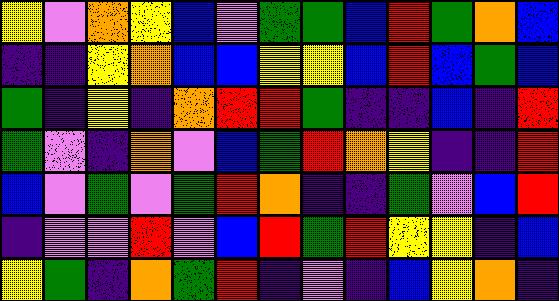[["yellow", "violet", "orange", "yellow", "blue", "violet", "green", "green", "blue", "red", "green", "orange", "blue"], ["indigo", "indigo", "yellow", "orange", "blue", "blue", "yellow", "yellow", "blue", "red", "blue", "green", "blue"], ["green", "indigo", "yellow", "indigo", "orange", "red", "red", "green", "indigo", "indigo", "blue", "indigo", "red"], ["green", "violet", "indigo", "orange", "violet", "blue", "green", "red", "orange", "yellow", "indigo", "indigo", "red"], ["blue", "violet", "green", "violet", "green", "red", "orange", "indigo", "indigo", "green", "violet", "blue", "red"], ["indigo", "violet", "violet", "red", "violet", "blue", "red", "green", "red", "yellow", "yellow", "indigo", "blue"], ["yellow", "green", "indigo", "orange", "green", "red", "indigo", "violet", "indigo", "blue", "yellow", "orange", "indigo"]]